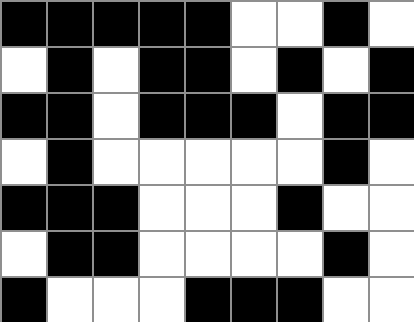[["black", "black", "black", "black", "black", "white", "white", "black", "white"], ["white", "black", "white", "black", "black", "white", "black", "white", "black"], ["black", "black", "white", "black", "black", "black", "white", "black", "black"], ["white", "black", "white", "white", "white", "white", "white", "black", "white"], ["black", "black", "black", "white", "white", "white", "black", "white", "white"], ["white", "black", "black", "white", "white", "white", "white", "black", "white"], ["black", "white", "white", "white", "black", "black", "black", "white", "white"]]